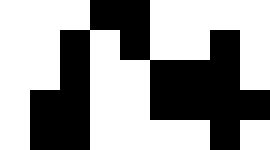[["white", "white", "white", "black", "black", "white", "white", "white", "white"], ["white", "white", "black", "white", "black", "white", "white", "black", "white"], ["white", "white", "black", "white", "white", "black", "black", "black", "white"], ["white", "black", "black", "white", "white", "black", "black", "black", "black"], ["white", "black", "black", "white", "white", "white", "white", "black", "white"]]